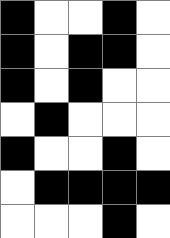[["black", "white", "white", "black", "white"], ["black", "white", "black", "black", "white"], ["black", "white", "black", "white", "white"], ["white", "black", "white", "white", "white"], ["black", "white", "white", "black", "white"], ["white", "black", "black", "black", "black"], ["white", "white", "white", "black", "white"]]